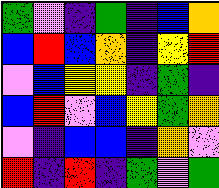[["green", "violet", "indigo", "green", "indigo", "blue", "orange"], ["blue", "red", "blue", "orange", "indigo", "yellow", "red"], ["violet", "blue", "yellow", "yellow", "indigo", "green", "indigo"], ["blue", "red", "violet", "blue", "yellow", "green", "orange"], ["violet", "indigo", "blue", "blue", "indigo", "orange", "violet"], ["red", "indigo", "red", "indigo", "green", "violet", "green"]]